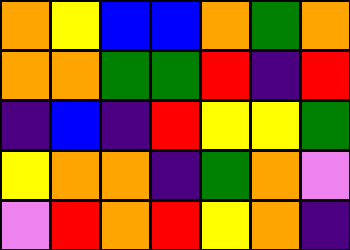[["orange", "yellow", "blue", "blue", "orange", "green", "orange"], ["orange", "orange", "green", "green", "red", "indigo", "red"], ["indigo", "blue", "indigo", "red", "yellow", "yellow", "green"], ["yellow", "orange", "orange", "indigo", "green", "orange", "violet"], ["violet", "red", "orange", "red", "yellow", "orange", "indigo"]]